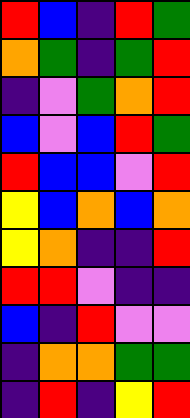[["red", "blue", "indigo", "red", "green"], ["orange", "green", "indigo", "green", "red"], ["indigo", "violet", "green", "orange", "red"], ["blue", "violet", "blue", "red", "green"], ["red", "blue", "blue", "violet", "red"], ["yellow", "blue", "orange", "blue", "orange"], ["yellow", "orange", "indigo", "indigo", "red"], ["red", "red", "violet", "indigo", "indigo"], ["blue", "indigo", "red", "violet", "violet"], ["indigo", "orange", "orange", "green", "green"], ["indigo", "red", "indigo", "yellow", "red"]]